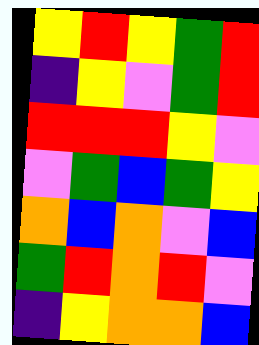[["yellow", "red", "yellow", "green", "red"], ["indigo", "yellow", "violet", "green", "red"], ["red", "red", "red", "yellow", "violet"], ["violet", "green", "blue", "green", "yellow"], ["orange", "blue", "orange", "violet", "blue"], ["green", "red", "orange", "red", "violet"], ["indigo", "yellow", "orange", "orange", "blue"]]